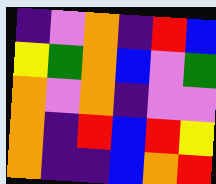[["indigo", "violet", "orange", "indigo", "red", "blue"], ["yellow", "green", "orange", "blue", "violet", "green"], ["orange", "violet", "orange", "indigo", "violet", "violet"], ["orange", "indigo", "red", "blue", "red", "yellow"], ["orange", "indigo", "indigo", "blue", "orange", "red"]]